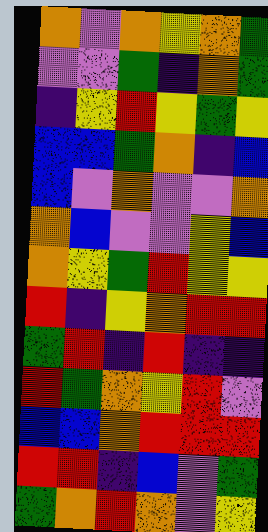[["orange", "violet", "orange", "yellow", "orange", "green"], ["violet", "violet", "green", "indigo", "orange", "green"], ["indigo", "yellow", "red", "yellow", "green", "yellow"], ["blue", "blue", "green", "orange", "indigo", "blue"], ["blue", "violet", "orange", "violet", "violet", "orange"], ["orange", "blue", "violet", "violet", "yellow", "blue"], ["orange", "yellow", "green", "red", "yellow", "yellow"], ["red", "indigo", "yellow", "orange", "red", "red"], ["green", "red", "indigo", "red", "indigo", "indigo"], ["red", "green", "orange", "yellow", "red", "violet"], ["blue", "blue", "orange", "red", "red", "red"], ["red", "red", "indigo", "blue", "violet", "green"], ["green", "orange", "red", "orange", "violet", "yellow"]]